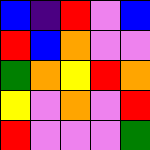[["blue", "indigo", "red", "violet", "blue"], ["red", "blue", "orange", "violet", "violet"], ["green", "orange", "yellow", "red", "orange"], ["yellow", "violet", "orange", "violet", "red"], ["red", "violet", "violet", "violet", "green"]]